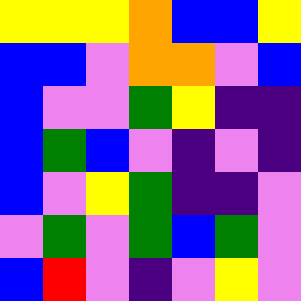[["yellow", "yellow", "yellow", "orange", "blue", "blue", "yellow"], ["blue", "blue", "violet", "orange", "orange", "violet", "blue"], ["blue", "violet", "violet", "green", "yellow", "indigo", "indigo"], ["blue", "green", "blue", "violet", "indigo", "violet", "indigo"], ["blue", "violet", "yellow", "green", "indigo", "indigo", "violet"], ["violet", "green", "violet", "green", "blue", "green", "violet"], ["blue", "red", "violet", "indigo", "violet", "yellow", "violet"]]